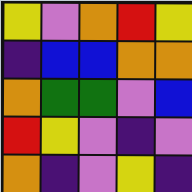[["yellow", "violet", "orange", "red", "yellow"], ["indigo", "blue", "blue", "orange", "orange"], ["orange", "green", "green", "violet", "blue"], ["red", "yellow", "violet", "indigo", "violet"], ["orange", "indigo", "violet", "yellow", "indigo"]]